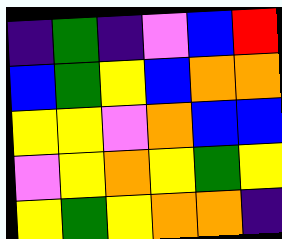[["indigo", "green", "indigo", "violet", "blue", "red"], ["blue", "green", "yellow", "blue", "orange", "orange"], ["yellow", "yellow", "violet", "orange", "blue", "blue"], ["violet", "yellow", "orange", "yellow", "green", "yellow"], ["yellow", "green", "yellow", "orange", "orange", "indigo"]]